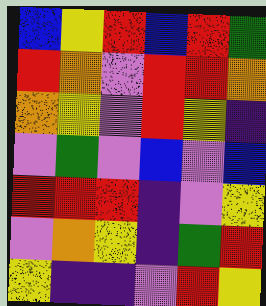[["blue", "yellow", "red", "blue", "red", "green"], ["red", "orange", "violet", "red", "red", "orange"], ["orange", "yellow", "violet", "red", "yellow", "indigo"], ["violet", "green", "violet", "blue", "violet", "blue"], ["red", "red", "red", "indigo", "violet", "yellow"], ["violet", "orange", "yellow", "indigo", "green", "red"], ["yellow", "indigo", "indigo", "violet", "red", "yellow"]]